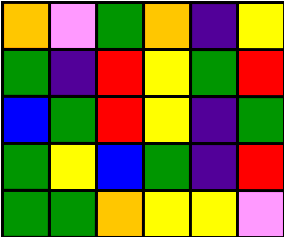[["orange", "violet", "green", "orange", "indigo", "yellow"], ["green", "indigo", "red", "yellow", "green", "red"], ["blue", "green", "red", "yellow", "indigo", "green"], ["green", "yellow", "blue", "green", "indigo", "red"], ["green", "green", "orange", "yellow", "yellow", "violet"]]